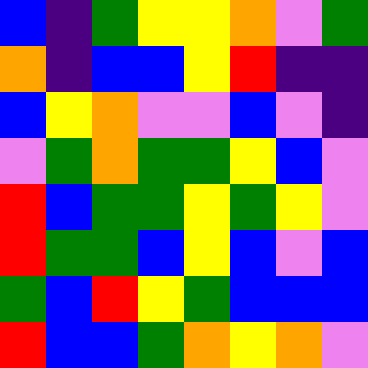[["blue", "indigo", "green", "yellow", "yellow", "orange", "violet", "green"], ["orange", "indigo", "blue", "blue", "yellow", "red", "indigo", "indigo"], ["blue", "yellow", "orange", "violet", "violet", "blue", "violet", "indigo"], ["violet", "green", "orange", "green", "green", "yellow", "blue", "violet"], ["red", "blue", "green", "green", "yellow", "green", "yellow", "violet"], ["red", "green", "green", "blue", "yellow", "blue", "violet", "blue"], ["green", "blue", "red", "yellow", "green", "blue", "blue", "blue"], ["red", "blue", "blue", "green", "orange", "yellow", "orange", "violet"]]